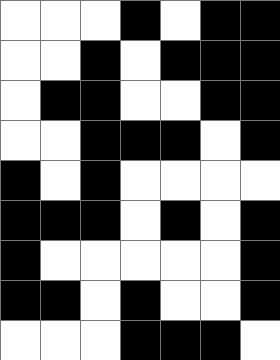[["white", "white", "white", "black", "white", "black", "black"], ["white", "white", "black", "white", "black", "black", "black"], ["white", "black", "black", "white", "white", "black", "black"], ["white", "white", "black", "black", "black", "white", "black"], ["black", "white", "black", "white", "white", "white", "white"], ["black", "black", "black", "white", "black", "white", "black"], ["black", "white", "white", "white", "white", "white", "black"], ["black", "black", "white", "black", "white", "white", "black"], ["white", "white", "white", "black", "black", "black", "white"]]